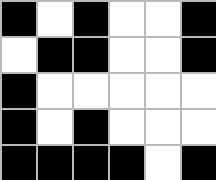[["black", "white", "black", "white", "white", "black"], ["white", "black", "black", "white", "white", "black"], ["black", "white", "white", "white", "white", "white"], ["black", "white", "black", "white", "white", "white"], ["black", "black", "black", "black", "white", "black"]]